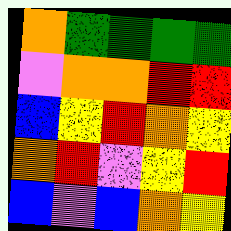[["orange", "green", "green", "green", "green"], ["violet", "orange", "orange", "red", "red"], ["blue", "yellow", "red", "orange", "yellow"], ["orange", "red", "violet", "yellow", "red"], ["blue", "violet", "blue", "orange", "yellow"]]